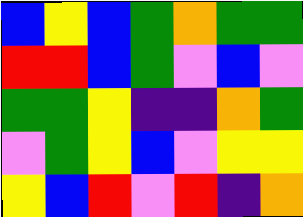[["blue", "yellow", "blue", "green", "orange", "green", "green"], ["red", "red", "blue", "green", "violet", "blue", "violet"], ["green", "green", "yellow", "indigo", "indigo", "orange", "green"], ["violet", "green", "yellow", "blue", "violet", "yellow", "yellow"], ["yellow", "blue", "red", "violet", "red", "indigo", "orange"]]